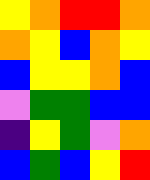[["yellow", "orange", "red", "red", "orange"], ["orange", "yellow", "blue", "orange", "yellow"], ["blue", "yellow", "yellow", "orange", "blue"], ["violet", "green", "green", "blue", "blue"], ["indigo", "yellow", "green", "violet", "orange"], ["blue", "green", "blue", "yellow", "red"]]